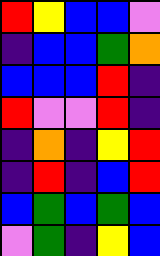[["red", "yellow", "blue", "blue", "violet"], ["indigo", "blue", "blue", "green", "orange"], ["blue", "blue", "blue", "red", "indigo"], ["red", "violet", "violet", "red", "indigo"], ["indigo", "orange", "indigo", "yellow", "red"], ["indigo", "red", "indigo", "blue", "red"], ["blue", "green", "blue", "green", "blue"], ["violet", "green", "indigo", "yellow", "blue"]]